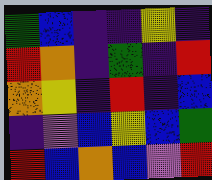[["green", "blue", "indigo", "indigo", "yellow", "indigo"], ["red", "orange", "indigo", "green", "indigo", "red"], ["orange", "yellow", "indigo", "red", "indigo", "blue"], ["indigo", "violet", "blue", "yellow", "blue", "green"], ["red", "blue", "orange", "blue", "violet", "red"]]